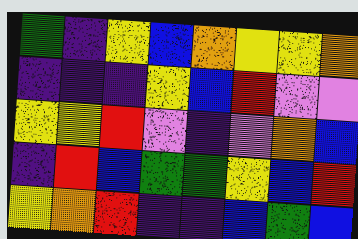[["green", "indigo", "yellow", "blue", "orange", "yellow", "yellow", "orange"], ["indigo", "indigo", "indigo", "yellow", "blue", "red", "violet", "violet"], ["yellow", "yellow", "red", "violet", "indigo", "violet", "orange", "blue"], ["indigo", "red", "blue", "green", "green", "yellow", "blue", "red"], ["yellow", "orange", "red", "indigo", "indigo", "blue", "green", "blue"]]